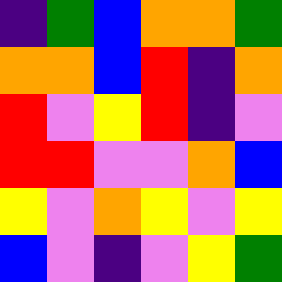[["indigo", "green", "blue", "orange", "orange", "green"], ["orange", "orange", "blue", "red", "indigo", "orange"], ["red", "violet", "yellow", "red", "indigo", "violet"], ["red", "red", "violet", "violet", "orange", "blue"], ["yellow", "violet", "orange", "yellow", "violet", "yellow"], ["blue", "violet", "indigo", "violet", "yellow", "green"]]